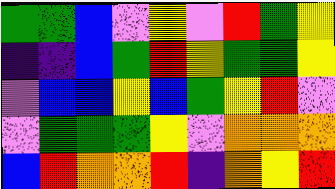[["green", "green", "blue", "violet", "yellow", "violet", "red", "green", "yellow"], ["indigo", "indigo", "blue", "green", "red", "yellow", "green", "green", "yellow"], ["violet", "blue", "blue", "yellow", "blue", "green", "yellow", "red", "violet"], ["violet", "green", "green", "green", "yellow", "violet", "orange", "orange", "orange"], ["blue", "red", "orange", "orange", "red", "indigo", "orange", "yellow", "red"]]